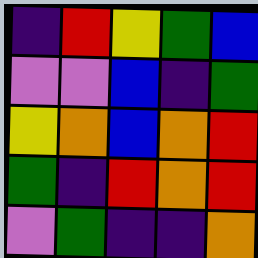[["indigo", "red", "yellow", "green", "blue"], ["violet", "violet", "blue", "indigo", "green"], ["yellow", "orange", "blue", "orange", "red"], ["green", "indigo", "red", "orange", "red"], ["violet", "green", "indigo", "indigo", "orange"]]